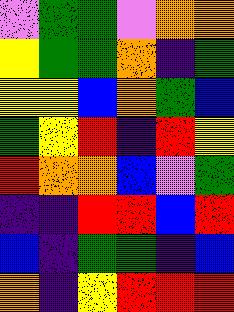[["violet", "green", "green", "violet", "orange", "orange"], ["yellow", "green", "green", "orange", "indigo", "green"], ["yellow", "yellow", "blue", "orange", "green", "blue"], ["green", "yellow", "red", "indigo", "red", "yellow"], ["red", "orange", "orange", "blue", "violet", "green"], ["indigo", "indigo", "red", "red", "blue", "red"], ["blue", "indigo", "green", "green", "indigo", "blue"], ["orange", "indigo", "yellow", "red", "red", "red"]]